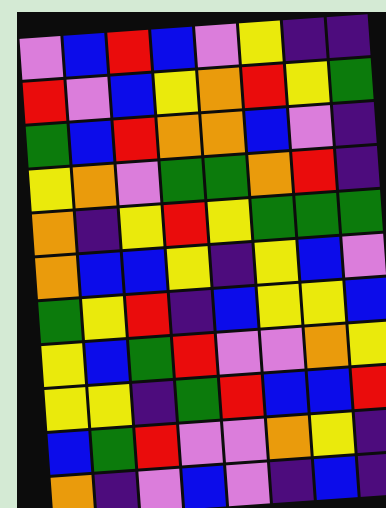[["violet", "blue", "red", "blue", "violet", "yellow", "indigo", "indigo"], ["red", "violet", "blue", "yellow", "orange", "red", "yellow", "green"], ["green", "blue", "red", "orange", "orange", "blue", "violet", "indigo"], ["yellow", "orange", "violet", "green", "green", "orange", "red", "indigo"], ["orange", "indigo", "yellow", "red", "yellow", "green", "green", "green"], ["orange", "blue", "blue", "yellow", "indigo", "yellow", "blue", "violet"], ["green", "yellow", "red", "indigo", "blue", "yellow", "yellow", "blue"], ["yellow", "blue", "green", "red", "violet", "violet", "orange", "yellow"], ["yellow", "yellow", "indigo", "green", "red", "blue", "blue", "red"], ["blue", "green", "red", "violet", "violet", "orange", "yellow", "indigo"], ["orange", "indigo", "violet", "blue", "violet", "indigo", "blue", "indigo"]]